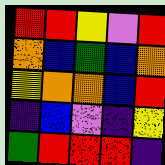[["red", "red", "yellow", "violet", "red"], ["orange", "blue", "green", "blue", "orange"], ["yellow", "orange", "orange", "blue", "red"], ["indigo", "blue", "violet", "indigo", "yellow"], ["green", "red", "red", "red", "indigo"]]